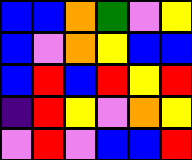[["blue", "blue", "orange", "green", "violet", "yellow"], ["blue", "violet", "orange", "yellow", "blue", "blue"], ["blue", "red", "blue", "red", "yellow", "red"], ["indigo", "red", "yellow", "violet", "orange", "yellow"], ["violet", "red", "violet", "blue", "blue", "red"]]